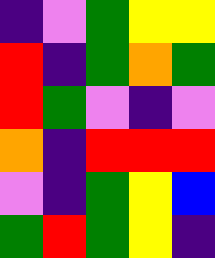[["indigo", "violet", "green", "yellow", "yellow"], ["red", "indigo", "green", "orange", "green"], ["red", "green", "violet", "indigo", "violet"], ["orange", "indigo", "red", "red", "red"], ["violet", "indigo", "green", "yellow", "blue"], ["green", "red", "green", "yellow", "indigo"]]